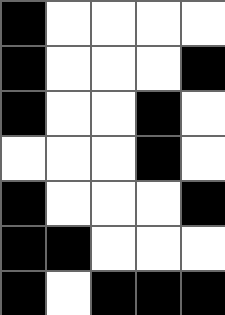[["black", "white", "white", "white", "white"], ["black", "white", "white", "white", "black"], ["black", "white", "white", "black", "white"], ["white", "white", "white", "black", "white"], ["black", "white", "white", "white", "black"], ["black", "black", "white", "white", "white"], ["black", "white", "black", "black", "black"]]